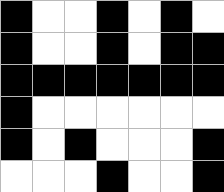[["black", "white", "white", "black", "white", "black", "white"], ["black", "white", "white", "black", "white", "black", "black"], ["black", "black", "black", "black", "black", "black", "black"], ["black", "white", "white", "white", "white", "white", "white"], ["black", "white", "black", "white", "white", "white", "black"], ["white", "white", "white", "black", "white", "white", "black"]]